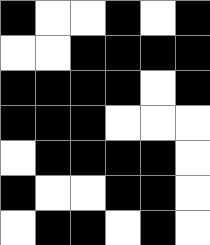[["black", "white", "white", "black", "white", "black"], ["white", "white", "black", "black", "black", "black"], ["black", "black", "black", "black", "white", "black"], ["black", "black", "black", "white", "white", "white"], ["white", "black", "black", "black", "black", "white"], ["black", "white", "white", "black", "black", "white"], ["white", "black", "black", "white", "black", "white"]]